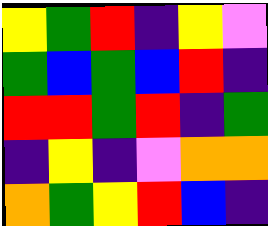[["yellow", "green", "red", "indigo", "yellow", "violet"], ["green", "blue", "green", "blue", "red", "indigo"], ["red", "red", "green", "red", "indigo", "green"], ["indigo", "yellow", "indigo", "violet", "orange", "orange"], ["orange", "green", "yellow", "red", "blue", "indigo"]]